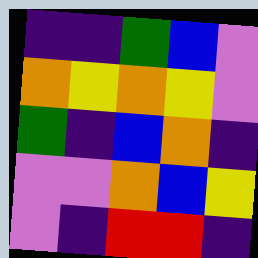[["indigo", "indigo", "green", "blue", "violet"], ["orange", "yellow", "orange", "yellow", "violet"], ["green", "indigo", "blue", "orange", "indigo"], ["violet", "violet", "orange", "blue", "yellow"], ["violet", "indigo", "red", "red", "indigo"]]